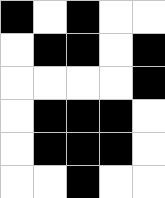[["black", "white", "black", "white", "white"], ["white", "black", "black", "white", "black"], ["white", "white", "white", "white", "black"], ["white", "black", "black", "black", "white"], ["white", "black", "black", "black", "white"], ["white", "white", "black", "white", "white"]]